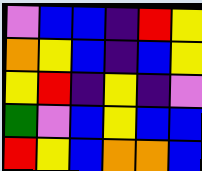[["violet", "blue", "blue", "indigo", "red", "yellow"], ["orange", "yellow", "blue", "indigo", "blue", "yellow"], ["yellow", "red", "indigo", "yellow", "indigo", "violet"], ["green", "violet", "blue", "yellow", "blue", "blue"], ["red", "yellow", "blue", "orange", "orange", "blue"]]